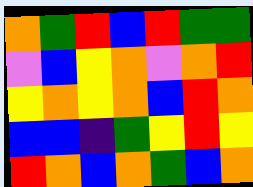[["orange", "green", "red", "blue", "red", "green", "green"], ["violet", "blue", "yellow", "orange", "violet", "orange", "red"], ["yellow", "orange", "yellow", "orange", "blue", "red", "orange"], ["blue", "blue", "indigo", "green", "yellow", "red", "yellow"], ["red", "orange", "blue", "orange", "green", "blue", "orange"]]